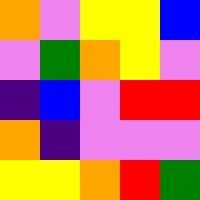[["orange", "violet", "yellow", "yellow", "blue"], ["violet", "green", "orange", "yellow", "violet"], ["indigo", "blue", "violet", "red", "red"], ["orange", "indigo", "violet", "violet", "violet"], ["yellow", "yellow", "orange", "red", "green"]]